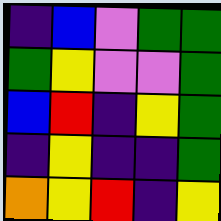[["indigo", "blue", "violet", "green", "green"], ["green", "yellow", "violet", "violet", "green"], ["blue", "red", "indigo", "yellow", "green"], ["indigo", "yellow", "indigo", "indigo", "green"], ["orange", "yellow", "red", "indigo", "yellow"]]